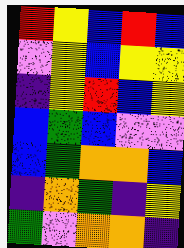[["red", "yellow", "blue", "red", "blue"], ["violet", "yellow", "blue", "yellow", "yellow"], ["indigo", "yellow", "red", "blue", "yellow"], ["blue", "green", "blue", "violet", "violet"], ["blue", "green", "orange", "orange", "blue"], ["indigo", "orange", "green", "indigo", "yellow"], ["green", "violet", "orange", "orange", "indigo"]]